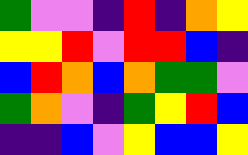[["green", "violet", "violet", "indigo", "red", "indigo", "orange", "yellow"], ["yellow", "yellow", "red", "violet", "red", "red", "blue", "indigo"], ["blue", "red", "orange", "blue", "orange", "green", "green", "violet"], ["green", "orange", "violet", "indigo", "green", "yellow", "red", "blue"], ["indigo", "indigo", "blue", "violet", "yellow", "blue", "blue", "yellow"]]